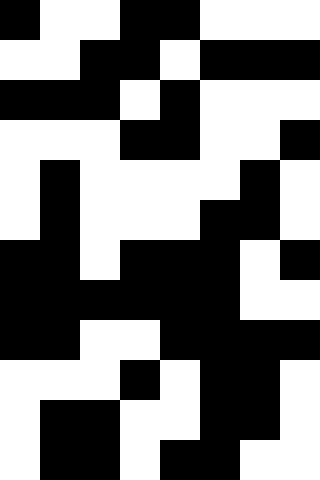[["black", "white", "white", "black", "black", "white", "white", "white"], ["white", "white", "black", "black", "white", "black", "black", "black"], ["black", "black", "black", "white", "black", "white", "white", "white"], ["white", "white", "white", "black", "black", "white", "white", "black"], ["white", "black", "white", "white", "white", "white", "black", "white"], ["white", "black", "white", "white", "white", "black", "black", "white"], ["black", "black", "white", "black", "black", "black", "white", "black"], ["black", "black", "black", "black", "black", "black", "white", "white"], ["black", "black", "white", "white", "black", "black", "black", "black"], ["white", "white", "white", "black", "white", "black", "black", "white"], ["white", "black", "black", "white", "white", "black", "black", "white"], ["white", "black", "black", "white", "black", "black", "white", "white"]]